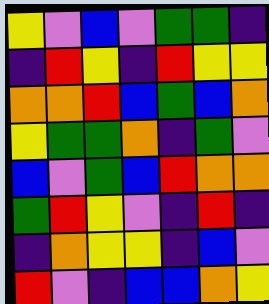[["yellow", "violet", "blue", "violet", "green", "green", "indigo"], ["indigo", "red", "yellow", "indigo", "red", "yellow", "yellow"], ["orange", "orange", "red", "blue", "green", "blue", "orange"], ["yellow", "green", "green", "orange", "indigo", "green", "violet"], ["blue", "violet", "green", "blue", "red", "orange", "orange"], ["green", "red", "yellow", "violet", "indigo", "red", "indigo"], ["indigo", "orange", "yellow", "yellow", "indigo", "blue", "violet"], ["red", "violet", "indigo", "blue", "blue", "orange", "yellow"]]